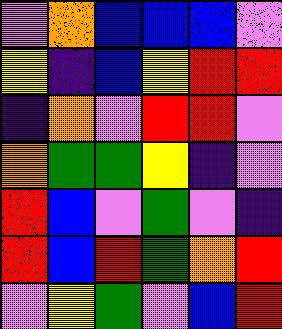[["violet", "orange", "blue", "blue", "blue", "violet"], ["yellow", "indigo", "blue", "yellow", "red", "red"], ["indigo", "orange", "violet", "red", "red", "violet"], ["orange", "green", "green", "yellow", "indigo", "violet"], ["red", "blue", "violet", "green", "violet", "indigo"], ["red", "blue", "red", "green", "orange", "red"], ["violet", "yellow", "green", "violet", "blue", "red"]]